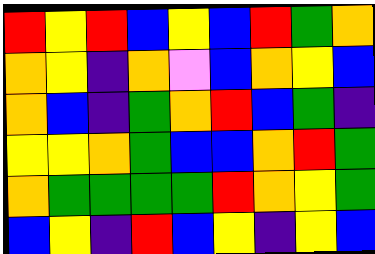[["red", "yellow", "red", "blue", "yellow", "blue", "red", "green", "orange"], ["orange", "yellow", "indigo", "orange", "violet", "blue", "orange", "yellow", "blue"], ["orange", "blue", "indigo", "green", "orange", "red", "blue", "green", "indigo"], ["yellow", "yellow", "orange", "green", "blue", "blue", "orange", "red", "green"], ["orange", "green", "green", "green", "green", "red", "orange", "yellow", "green"], ["blue", "yellow", "indigo", "red", "blue", "yellow", "indigo", "yellow", "blue"]]